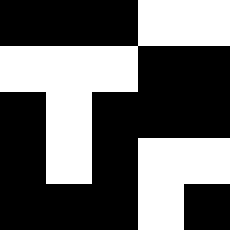[["black", "black", "black", "white", "white"], ["white", "white", "white", "black", "black"], ["black", "white", "black", "black", "black"], ["black", "white", "black", "white", "white"], ["black", "black", "black", "white", "black"]]